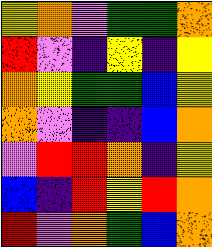[["yellow", "orange", "violet", "green", "green", "orange"], ["red", "violet", "indigo", "yellow", "indigo", "yellow"], ["orange", "yellow", "green", "green", "blue", "yellow"], ["orange", "violet", "indigo", "indigo", "blue", "orange"], ["violet", "red", "red", "orange", "indigo", "yellow"], ["blue", "indigo", "red", "yellow", "red", "orange"], ["red", "violet", "orange", "green", "blue", "orange"]]